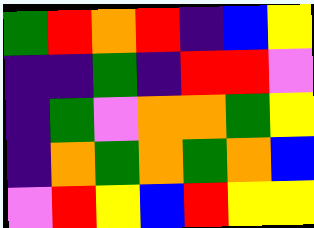[["green", "red", "orange", "red", "indigo", "blue", "yellow"], ["indigo", "indigo", "green", "indigo", "red", "red", "violet"], ["indigo", "green", "violet", "orange", "orange", "green", "yellow"], ["indigo", "orange", "green", "orange", "green", "orange", "blue"], ["violet", "red", "yellow", "blue", "red", "yellow", "yellow"]]